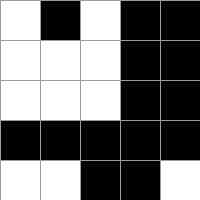[["white", "black", "white", "black", "black"], ["white", "white", "white", "black", "black"], ["white", "white", "white", "black", "black"], ["black", "black", "black", "black", "black"], ["white", "white", "black", "black", "white"]]